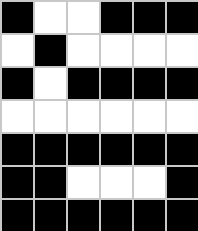[["black", "white", "white", "black", "black", "black"], ["white", "black", "white", "white", "white", "white"], ["black", "white", "black", "black", "black", "black"], ["white", "white", "white", "white", "white", "white"], ["black", "black", "black", "black", "black", "black"], ["black", "black", "white", "white", "white", "black"], ["black", "black", "black", "black", "black", "black"]]